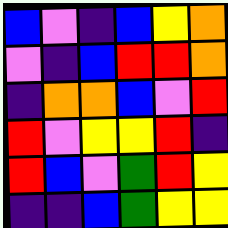[["blue", "violet", "indigo", "blue", "yellow", "orange"], ["violet", "indigo", "blue", "red", "red", "orange"], ["indigo", "orange", "orange", "blue", "violet", "red"], ["red", "violet", "yellow", "yellow", "red", "indigo"], ["red", "blue", "violet", "green", "red", "yellow"], ["indigo", "indigo", "blue", "green", "yellow", "yellow"]]